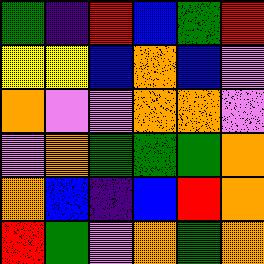[["green", "indigo", "red", "blue", "green", "red"], ["yellow", "yellow", "blue", "orange", "blue", "violet"], ["orange", "violet", "violet", "orange", "orange", "violet"], ["violet", "orange", "green", "green", "green", "orange"], ["orange", "blue", "indigo", "blue", "red", "orange"], ["red", "green", "violet", "orange", "green", "orange"]]